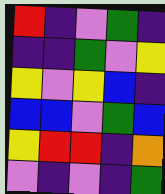[["red", "indigo", "violet", "green", "indigo"], ["indigo", "indigo", "green", "violet", "yellow"], ["yellow", "violet", "yellow", "blue", "indigo"], ["blue", "blue", "violet", "green", "blue"], ["yellow", "red", "red", "indigo", "orange"], ["violet", "indigo", "violet", "indigo", "green"]]